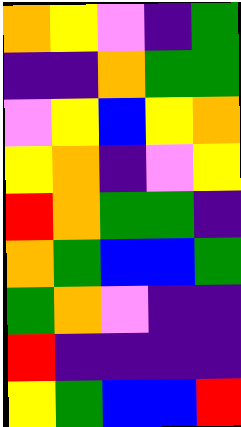[["orange", "yellow", "violet", "indigo", "green"], ["indigo", "indigo", "orange", "green", "green"], ["violet", "yellow", "blue", "yellow", "orange"], ["yellow", "orange", "indigo", "violet", "yellow"], ["red", "orange", "green", "green", "indigo"], ["orange", "green", "blue", "blue", "green"], ["green", "orange", "violet", "indigo", "indigo"], ["red", "indigo", "indigo", "indigo", "indigo"], ["yellow", "green", "blue", "blue", "red"]]